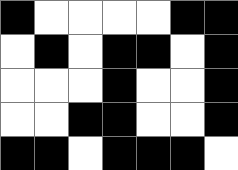[["black", "white", "white", "white", "white", "black", "black"], ["white", "black", "white", "black", "black", "white", "black"], ["white", "white", "white", "black", "white", "white", "black"], ["white", "white", "black", "black", "white", "white", "black"], ["black", "black", "white", "black", "black", "black", "white"]]